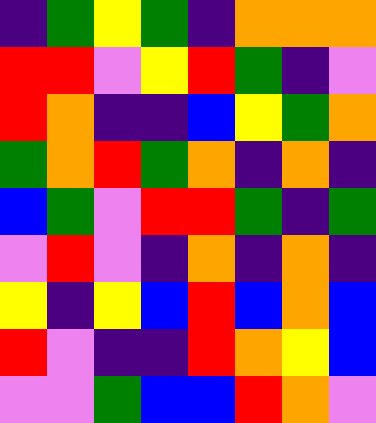[["indigo", "green", "yellow", "green", "indigo", "orange", "orange", "orange"], ["red", "red", "violet", "yellow", "red", "green", "indigo", "violet"], ["red", "orange", "indigo", "indigo", "blue", "yellow", "green", "orange"], ["green", "orange", "red", "green", "orange", "indigo", "orange", "indigo"], ["blue", "green", "violet", "red", "red", "green", "indigo", "green"], ["violet", "red", "violet", "indigo", "orange", "indigo", "orange", "indigo"], ["yellow", "indigo", "yellow", "blue", "red", "blue", "orange", "blue"], ["red", "violet", "indigo", "indigo", "red", "orange", "yellow", "blue"], ["violet", "violet", "green", "blue", "blue", "red", "orange", "violet"]]